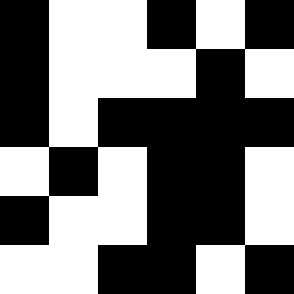[["black", "white", "white", "black", "white", "black"], ["black", "white", "white", "white", "black", "white"], ["black", "white", "black", "black", "black", "black"], ["white", "black", "white", "black", "black", "white"], ["black", "white", "white", "black", "black", "white"], ["white", "white", "black", "black", "white", "black"]]